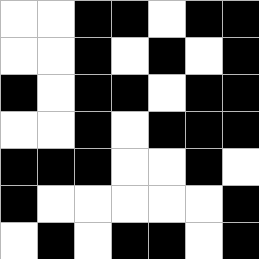[["white", "white", "black", "black", "white", "black", "black"], ["white", "white", "black", "white", "black", "white", "black"], ["black", "white", "black", "black", "white", "black", "black"], ["white", "white", "black", "white", "black", "black", "black"], ["black", "black", "black", "white", "white", "black", "white"], ["black", "white", "white", "white", "white", "white", "black"], ["white", "black", "white", "black", "black", "white", "black"]]